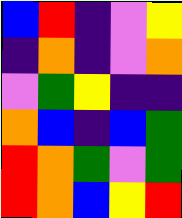[["blue", "red", "indigo", "violet", "yellow"], ["indigo", "orange", "indigo", "violet", "orange"], ["violet", "green", "yellow", "indigo", "indigo"], ["orange", "blue", "indigo", "blue", "green"], ["red", "orange", "green", "violet", "green"], ["red", "orange", "blue", "yellow", "red"]]